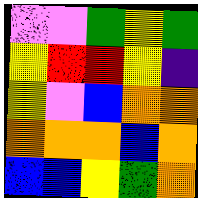[["violet", "violet", "green", "yellow", "green"], ["yellow", "red", "red", "yellow", "indigo"], ["yellow", "violet", "blue", "orange", "orange"], ["orange", "orange", "orange", "blue", "orange"], ["blue", "blue", "yellow", "green", "orange"]]